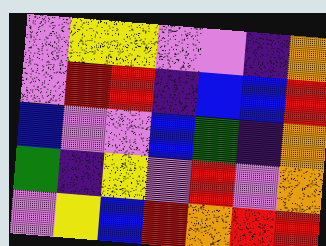[["violet", "yellow", "yellow", "violet", "violet", "indigo", "orange"], ["violet", "red", "red", "indigo", "blue", "blue", "red"], ["blue", "violet", "violet", "blue", "green", "indigo", "orange"], ["green", "indigo", "yellow", "violet", "red", "violet", "orange"], ["violet", "yellow", "blue", "red", "orange", "red", "red"]]